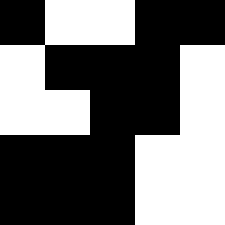[["black", "white", "white", "black", "black"], ["white", "black", "black", "black", "white"], ["white", "white", "black", "black", "white"], ["black", "black", "black", "white", "white"], ["black", "black", "black", "white", "white"]]